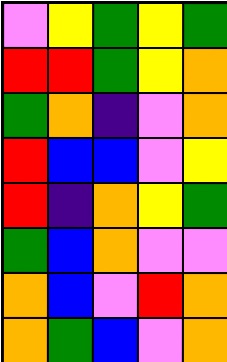[["violet", "yellow", "green", "yellow", "green"], ["red", "red", "green", "yellow", "orange"], ["green", "orange", "indigo", "violet", "orange"], ["red", "blue", "blue", "violet", "yellow"], ["red", "indigo", "orange", "yellow", "green"], ["green", "blue", "orange", "violet", "violet"], ["orange", "blue", "violet", "red", "orange"], ["orange", "green", "blue", "violet", "orange"]]